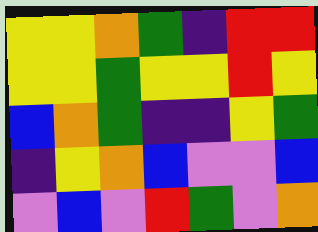[["yellow", "yellow", "orange", "green", "indigo", "red", "red"], ["yellow", "yellow", "green", "yellow", "yellow", "red", "yellow"], ["blue", "orange", "green", "indigo", "indigo", "yellow", "green"], ["indigo", "yellow", "orange", "blue", "violet", "violet", "blue"], ["violet", "blue", "violet", "red", "green", "violet", "orange"]]